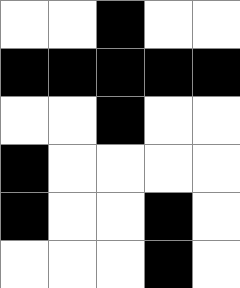[["white", "white", "black", "white", "white"], ["black", "black", "black", "black", "black"], ["white", "white", "black", "white", "white"], ["black", "white", "white", "white", "white"], ["black", "white", "white", "black", "white"], ["white", "white", "white", "black", "white"]]